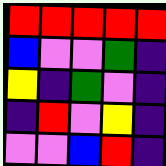[["red", "red", "red", "red", "red"], ["blue", "violet", "violet", "green", "indigo"], ["yellow", "indigo", "green", "violet", "indigo"], ["indigo", "red", "violet", "yellow", "indigo"], ["violet", "violet", "blue", "red", "indigo"]]